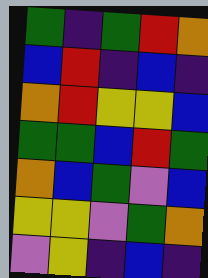[["green", "indigo", "green", "red", "orange"], ["blue", "red", "indigo", "blue", "indigo"], ["orange", "red", "yellow", "yellow", "blue"], ["green", "green", "blue", "red", "green"], ["orange", "blue", "green", "violet", "blue"], ["yellow", "yellow", "violet", "green", "orange"], ["violet", "yellow", "indigo", "blue", "indigo"]]